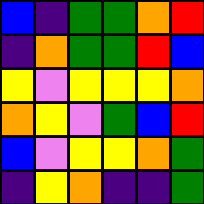[["blue", "indigo", "green", "green", "orange", "red"], ["indigo", "orange", "green", "green", "red", "blue"], ["yellow", "violet", "yellow", "yellow", "yellow", "orange"], ["orange", "yellow", "violet", "green", "blue", "red"], ["blue", "violet", "yellow", "yellow", "orange", "green"], ["indigo", "yellow", "orange", "indigo", "indigo", "green"]]